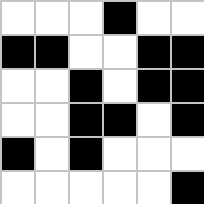[["white", "white", "white", "black", "white", "white"], ["black", "black", "white", "white", "black", "black"], ["white", "white", "black", "white", "black", "black"], ["white", "white", "black", "black", "white", "black"], ["black", "white", "black", "white", "white", "white"], ["white", "white", "white", "white", "white", "black"]]